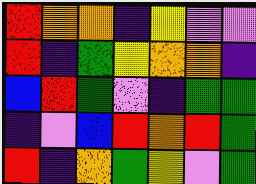[["red", "orange", "orange", "indigo", "yellow", "violet", "violet"], ["red", "indigo", "green", "yellow", "orange", "orange", "indigo"], ["blue", "red", "green", "violet", "indigo", "green", "green"], ["indigo", "violet", "blue", "red", "orange", "red", "green"], ["red", "indigo", "orange", "green", "yellow", "violet", "green"]]